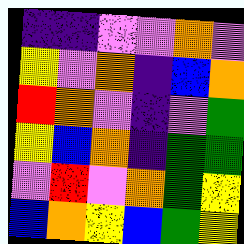[["indigo", "indigo", "violet", "violet", "orange", "violet"], ["yellow", "violet", "orange", "indigo", "blue", "orange"], ["red", "orange", "violet", "indigo", "violet", "green"], ["yellow", "blue", "orange", "indigo", "green", "green"], ["violet", "red", "violet", "orange", "green", "yellow"], ["blue", "orange", "yellow", "blue", "green", "yellow"]]